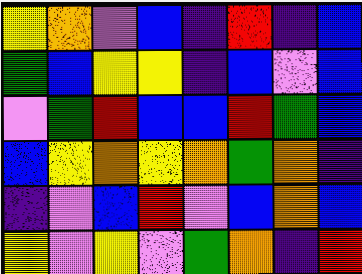[["yellow", "orange", "violet", "blue", "indigo", "red", "indigo", "blue"], ["green", "blue", "yellow", "yellow", "indigo", "blue", "violet", "blue"], ["violet", "green", "red", "blue", "blue", "red", "green", "blue"], ["blue", "yellow", "orange", "yellow", "orange", "green", "orange", "indigo"], ["indigo", "violet", "blue", "red", "violet", "blue", "orange", "blue"], ["yellow", "violet", "yellow", "violet", "green", "orange", "indigo", "red"]]